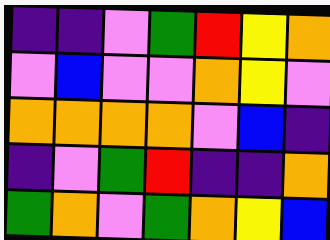[["indigo", "indigo", "violet", "green", "red", "yellow", "orange"], ["violet", "blue", "violet", "violet", "orange", "yellow", "violet"], ["orange", "orange", "orange", "orange", "violet", "blue", "indigo"], ["indigo", "violet", "green", "red", "indigo", "indigo", "orange"], ["green", "orange", "violet", "green", "orange", "yellow", "blue"]]